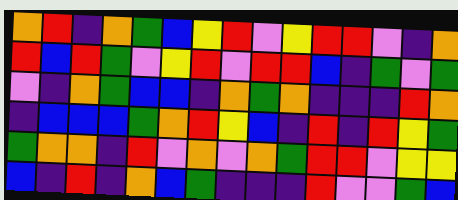[["orange", "red", "indigo", "orange", "green", "blue", "yellow", "red", "violet", "yellow", "red", "red", "violet", "indigo", "orange"], ["red", "blue", "red", "green", "violet", "yellow", "red", "violet", "red", "red", "blue", "indigo", "green", "violet", "green"], ["violet", "indigo", "orange", "green", "blue", "blue", "indigo", "orange", "green", "orange", "indigo", "indigo", "indigo", "red", "orange"], ["indigo", "blue", "blue", "blue", "green", "orange", "red", "yellow", "blue", "indigo", "red", "indigo", "red", "yellow", "green"], ["green", "orange", "orange", "indigo", "red", "violet", "orange", "violet", "orange", "green", "red", "red", "violet", "yellow", "yellow"], ["blue", "indigo", "red", "indigo", "orange", "blue", "green", "indigo", "indigo", "indigo", "red", "violet", "violet", "green", "blue"]]